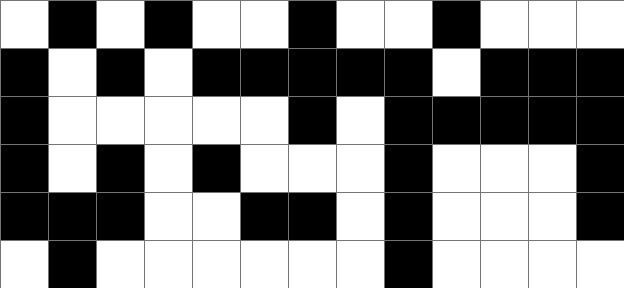[["white", "black", "white", "black", "white", "white", "black", "white", "white", "black", "white", "white", "white"], ["black", "white", "black", "white", "black", "black", "black", "black", "black", "white", "black", "black", "black"], ["black", "white", "white", "white", "white", "white", "black", "white", "black", "black", "black", "black", "black"], ["black", "white", "black", "white", "black", "white", "white", "white", "black", "white", "white", "white", "black"], ["black", "black", "black", "white", "white", "black", "black", "white", "black", "white", "white", "white", "black"], ["white", "black", "white", "white", "white", "white", "white", "white", "black", "white", "white", "white", "white"]]